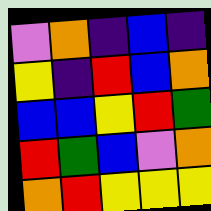[["violet", "orange", "indigo", "blue", "indigo"], ["yellow", "indigo", "red", "blue", "orange"], ["blue", "blue", "yellow", "red", "green"], ["red", "green", "blue", "violet", "orange"], ["orange", "red", "yellow", "yellow", "yellow"]]